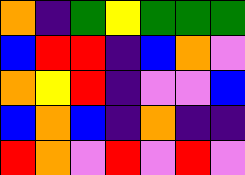[["orange", "indigo", "green", "yellow", "green", "green", "green"], ["blue", "red", "red", "indigo", "blue", "orange", "violet"], ["orange", "yellow", "red", "indigo", "violet", "violet", "blue"], ["blue", "orange", "blue", "indigo", "orange", "indigo", "indigo"], ["red", "orange", "violet", "red", "violet", "red", "violet"]]